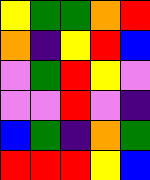[["yellow", "green", "green", "orange", "red"], ["orange", "indigo", "yellow", "red", "blue"], ["violet", "green", "red", "yellow", "violet"], ["violet", "violet", "red", "violet", "indigo"], ["blue", "green", "indigo", "orange", "green"], ["red", "red", "red", "yellow", "blue"]]